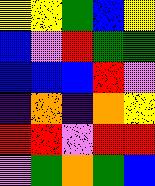[["yellow", "yellow", "green", "blue", "yellow"], ["blue", "violet", "red", "green", "green"], ["blue", "blue", "blue", "red", "violet"], ["indigo", "orange", "indigo", "orange", "yellow"], ["red", "red", "violet", "red", "red"], ["violet", "green", "orange", "green", "blue"]]